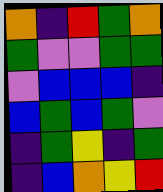[["orange", "indigo", "red", "green", "orange"], ["green", "violet", "violet", "green", "green"], ["violet", "blue", "blue", "blue", "indigo"], ["blue", "green", "blue", "green", "violet"], ["indigo", "green", "yellow", "indigo", "green"], ["indigo", "blue", "orange", "yellow", "red"]]